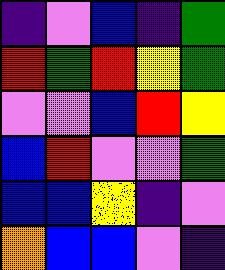[["indigo", "violet", "blue", "indigo", "green"], ["red", "green", "red", "yellow", "green"], ["violet", "violet", "blue", "red", "yellow"], ["blue", "red", "violet", "violet", "green"], ["blue", "blue", "yellow", "indigo", "violet"], ["orange", "blue", "blue", "violet", "indigo"]]